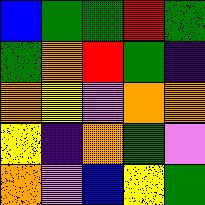[["blue", "green", "green", "red", "green"], ["green", "orange", "red", "green", "indigo"], ["orange", "yellow", "violet", "orange", "orange"], ["yellow", "indigo", "orange", "green", "violet"], ["orange", "violet", "blue", "yellow", "green"]]